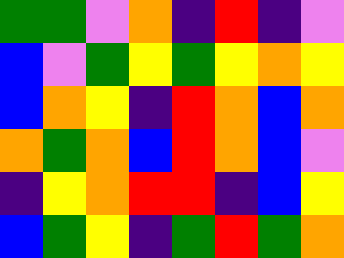[["green", "green", "violet", "orange", "indigo", "red", "indigo", "violet"], ["blue", "violet", "green", "yellow", "green", "yellow", "orange", "yellow"], ["blue", "orange", "yellow", "indigo", "red", "orange", "blue", "orange"], ["orange", "green", "orange", "blue", "red", "orange", "blue", "violet"], ["indigo", "yellow", "orange", "red", "red", "indigo", "blue", "yellow"], ["blue", "green", "yellow", "indigo", "green", "red", "green", "orange"]]